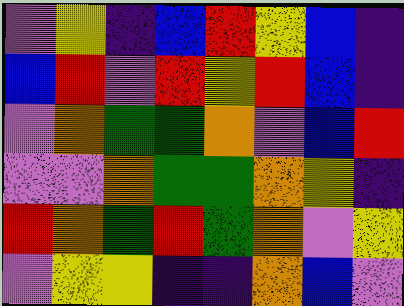[["violet", "yellow", "indigo", "blue", "red", "yellow", "blue", "indigo"], ["blue", "red", "violet", "red", "yellow", "red", "blue", "indigo"], ["violet", "orange", "green", "green", "orange", "violet", "blue", "red"], ["violet", "violet", "orange", "green", "green", "orange", "yellow", "indigo"], ["red", "orange", "green", "red", "green", "orange", "violet", "yellow"], ["violet", "yellow", "yellow", "indigo", "indigo", "orange", "blue", "violet"]]